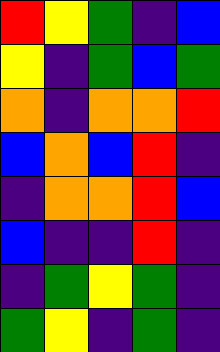[["red", "yellow", "green", "indigo", "blue"], ["yellow", "indigo", "green", "blue", "green"], ["orange", "indigo", "orange", "orange", "red"], ["blue", "orange", "blue", "red", "indigo"], ["indigo", "orange", "orange", "red", "blue"], ["blue", "indigo", "indigo", "red", "indigo"], ["indigo", "green", "yellow", "green", "indigo"], ["green", "yellow", "indigo", "green", "indigo"]]